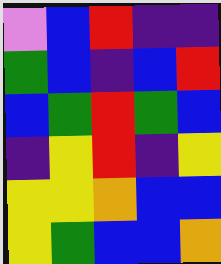[["violet", "blue", "red", "indigo", "indigo"], ["green", "blue", "indigo", "blue", "red"], ["blue", "green", "red", "green", "blue"], ["indigo", "yellow", "red", "indigo", "yellow"], ["yellow", "yellow", "orange", "blue", "blue"], ["yellow", "green", "blue", "blue", "orange"]]